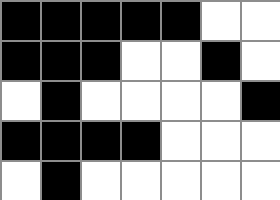[["black", "black", "black", "black", "black", "white", "white"], ["black", "black", "black", "white", "white", "black", "white"], ["white", "black", "white", "white", "white", "white", "black"], ["black", "black", "black", "black", "white", "white", "white"], ["white", "black", "white", "white", "white", "white", "white"]]